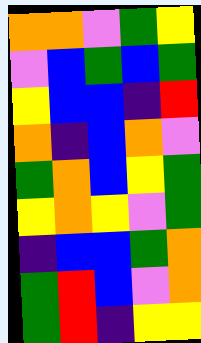[["orange", "orange", "violet", "green", "yellow"], ["violet", "blue", "green", "blue", "green"], ["yellow", "blue", "blue", "indigo", "red"], ["orange", "indigo", "blue", "orange", "violet"], ["green", "orange", "blue", "yellow", "green"], ["yellow", "orange", "yellow", "violet", "green"], ["indigo", "blue", "blue", "green", "orange"], ["green", "red", "blue", "violet", "orange"], ["green", "red", "indigo", "yellow", "yellow"]]